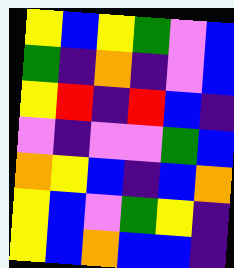[["yellow", "blue", "yellow", "green", "violet", "blue"], ["green", "indigo", "orange", "indigo", "violet", "blue"], ["yellow", "red", "indigo", "red", "blue", "indigo"], ["violet", "indigo", "violet", "violet", "green", "blue"], ["orange", "yellow", "blue", "indigo", "blue", "orange"], ["yellow", "blue", "violet", "green", "yellow", "indigo"], ["yellow", "blue", "orange", "blue", "blue", "indigo"]]